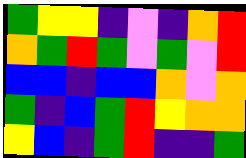[["green", "yellow", "yellow", "indigo", "violet", "indigo", "orange", "red"], ["orange", "green", "red", "green", "violet", "green", "violet", "red"], ["blue", "blue", "indigo", "blue", "blue", "orange", "violet", "orange"], ["green", "indigo", "blue", "green", "red", "yellow", "orange", "orange"], ["yellow", "blue", "indigo", "green", "red", "indigo", "indigo", "green"]]